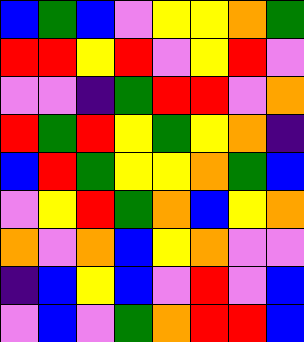[["blue", "green", "blue", "violet", "yellow", "yellow", "orange", "green"], ["red", "red", "yellow", "red", "violet", "yellow", "red", "violet"], ["violet", "violet", "indigo", "green", "red", "red", "violet", "orange"], ["red", "green", "red", "yellow", "green", "yellow", "orange", "indigo"], ["blue", "red", "green", "yellow", "yellow", "orange", "green", "blue"], ["violet", "yellow", "red", "green", "orange", "blue", "yellow", "orange"], ["orange", "violet", "orange", "blue", "yellow", "orange", "violet", "violet"], ["indigo", "blue", "yellow", "blue", "violet", "red", "violet", "blue"], ["violet", "blue", "violet", "green", "orange", "red", "red", "blue"]]